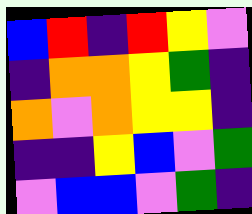[["blue", "red", "indigo", "red", "yellow", "violet"], ["indigo", "orange", "orange", "yellow", "green", "indigo"], ["orange", "violet", "orange", "yellow", "yellow", "indigo"], ["indigo", "indigo", "yellow", "blue", "violet", "green"], ["violet", "blue", "blue", "violet", "green", "indigo"]]